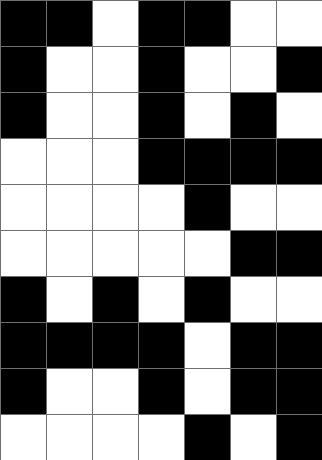[["black", "black", "white", "black", "black", "white", "white"], ["black", "white", "white", "black", "white", "white", "black"], ["black", "white", "white", "black", "white", "black", "white"], ["white", "white", "white", "black", "black", "black", "black"], ["white", "white", "white", "white", "black", "white", "white"], ["white", "white", "white", "white", "white", "black", "black"], ["black", "white", "black", "white", "black", "white", "white"], ["black", "black", "black", "black", "white", "black", "black"], ["black", "white", "white", "black", "white", "black", "black"], ["white", "white", "white", "white", "black", "white", "black"]]